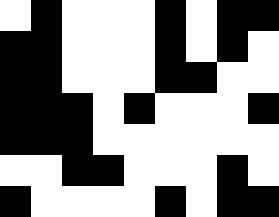[["white", "black", "white", "white", "white", "black", "white", "black", "black"], ["black", "black", "white", "white", "white", "black", "white", "black", "white"], ["black", "black", "white", "white", "white", "black", "black", "white", "white"], ["black", "black", "black", "white", "black", "white", "white", "white", "black"], ["black", "black", "black", "white", "white", "white", "white", "white", "white"], ["white", "white", "black", "black", "white", "white", "white", "black", "white"], ["black", "white", "white", "white", "white", "black", "white", "black", "black"]]